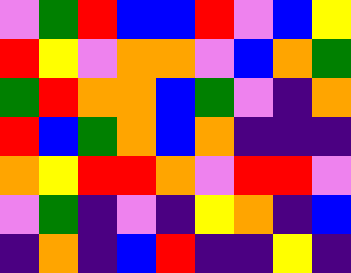[["violet", "green", "red", "blue", "blue", "red", "violet", "blue", "yellow"], ["red", "yellow", "violet", "orange", "orange", "violet", "blue", "orange", "green"], ["green", "red", "orange", "orange", "blue", "green", "violet", "indigo", "orange"], ["red", "blue", "green", "orange", "blue", "orange", "indigo", "indigo", "indigo"], ["orange", "yellow", "red", "red", "orange", "violet", "red", "red", "violet"], ["violet", "green", "indigo", "violet", "indigo", "yellow", "orange", "indigo", "blue"], ["indigo", "orange", "indigo", "blue", "red", "indigo", "indigo", "yellow", "indigo"]]